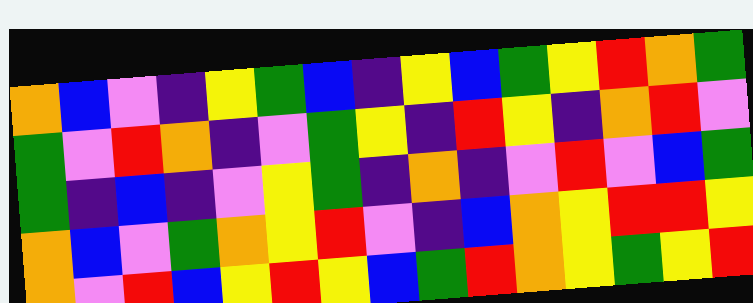[["orange", "blue", "violet", "indigo", "yellow", "green", "blue", "indigo", "yellow", "blue", "green", "yellow", "red", "orange", "green"], ["green", "violet", "red", "orange", "indigo", "violet", "green", "yellow", "indigo", "red", "yellow", "indigo", "orange", "red", "violet"], ["green", "indigo", "blue", "indigo", "violet", "yellow", "green", "indigo", "orange", "indigo", "violet", "red", "violet", "blue", "green"], ["orange", "blue", "violet", "green", "orange", "yellow", "red", "violet", "indigo", "blue", "orange", "yellow", "red", "red", "yellow"], ["orange", "violet", "red", "blue", "yellow", "red", "yellow", "blue", "green", "red", "orange", "yellow", "green", "yellow", "red"]]